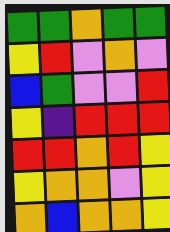[["green", "green", "orange", "green", "green"], ["yellow", "red", "violet", "orange", "violet"], ["blue", "green", "violet", "violet", "red"], ["yellow", "indigo", "red", "red", "red"], ["red", "red", "orange", "red", "yellow"], ["yellow", "orange", "orange", "violet", "yellow"], ["orange", "blue", "orange", "orange", "yellow"]]